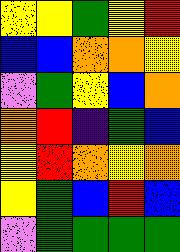[["yellow", "yellow", "green", "yellow", "red"], ["blue", "blue", "orange", "orange", "yellow"], ["violet", "green", "yellow", "blue", "orange"], ["orange", "red", "indigo", "green", "blue"], ["yellow", "red", "orange", "yellow", "orange"], ["yellow", "green", "blue", "red", "blue"], ["violet", "green", "green", "green", "green"]]